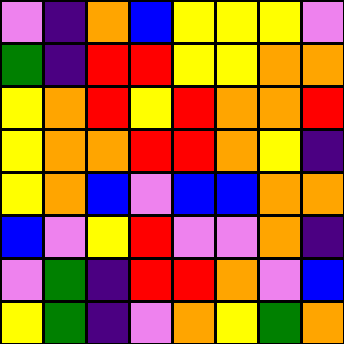[["violet", "indigo", "orange", "blue", "yellow", "yellow", "yellow", "violet"], ["green", "indigo", "red", "red", "yellow", "yellow", "orange", "orange"], ["yellow", "orange", "red", "yellow", "red", "orange", "orange", "red"], ["yellow", "orange", "orange", "red", "red", "orange", "yellow", "indigo"], ["yellow", "orange", "blue", "violet", "blue", "blue", "orange", "orange"], ["blue", "violet", "yellow", "red", "violet", "violet", "orange", "indigo"], ["violet", "green", "indigo", "red", "red", "orange", "violet", "blue"], ["yellow", "green", "indigo", "violet", "orange", "yellow", "green", "orange"]]